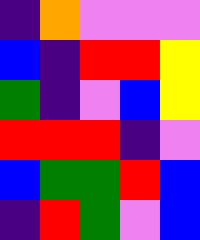[["indigo", "orange", "violet", "violet", "violet"], ["blue", "indigo", "red", "red", "yellow"], ["green", "indigo", "violet", "blue", "yellow"], ["red", "red", "red", "indigo", "violet"], ["blue", "green", "green", "red", "blue"], ["indigo", "red", "green", "violet", "blue"]]